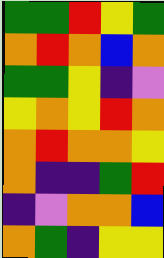[["green", "green", "red", "yellow", "green"], ["orange", "red", "orange", "blue", "orange"], ["green", "green", "yellow", "indigo", "violet"], ["yellow", "orange", "yellow", "red", "orange"], ["orange", "red", "orange", "orange", "yellow"], ["orange", "indigo", "indigo", "green", "red"], ["indigo", "violet", "orange", "orange", "blue"], ["orange", "green", "indigo", "yellow", "yellow"]]